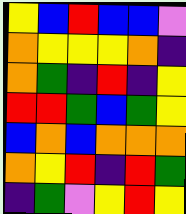[["yellow", "blue", "red", "blue", "blue", "violet"], ["orange", "yellow", "yellow", "yellow", "orange", "indigo"], ["orange", "green", "indigo", "red", "indigo", "yellow"], ["red", "red", "green", "blue", "green", "yellow"], ["blue", "orange", "blue", "orange", "orange", "orange"], ["orange", "yellow", "red", "indigo", "red", "green"], ["indigo", "green", "violet", "yellow", "red", "yellow"]]